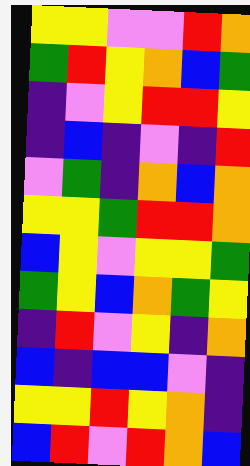[["yellow", "yellow", "violet", "violet", "red", "orange"], ["green", "red", "yellow", "orange", "blue", "green"], ["indigo", "violet", "yellow", "red", "red", "yellow"], ["indigo", "blue", "indigo", "violet", "indigo", "red"], ["violet", "green", "indigo", "orange", "blue", "orange"], ["yellow", "yellow", "green", "red", "red", "orange"], ["blue", "yellow", "violet", "yellow", "yellow", "green"], ["green", "yellow", "blue", "orange", "green", "yellow"], ["indigo", "red", "violet", "yellow", "indigo", "orange"], ["blue", "indigo", "blue", "blue", "violet", "indigo"], ["yellow", "yellow", "red", "yellow", "orange", "indigo"], ["blue", "red", "violet", "red", "orange", "blue"]]